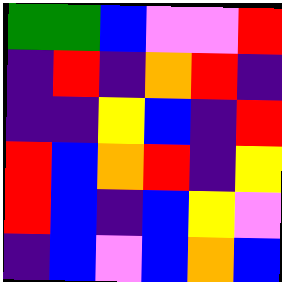[["green", "green", "blue", "violet", "violet", "red"], ["indigo", "red", "indigo", "orange", "red", "indigo"], ["indigo", "indigo", "yellow", "blue", "indigo", "red"], ["red", "blue", "orange", "red", "indigo", "yellow"], ["red", "blue", "indigo", "blue", "yellow", "violet"], ["indigo", "blue", "violet", "blue", "orange", "blue"]]